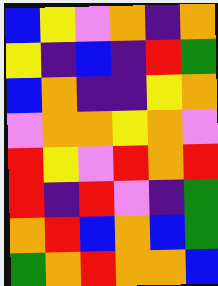[["blue", "yellow", "violet", "orange", "indigo", "orange"], ["yellow", "indigo", "blue", "indigo", "red", "green"], ["blue", "orange", "indigo", "indigo", "yellow", "orange"], ["violet", "orange", "orange", "yellow", "orange", "violet"], ["red", "yellow", "violet", "red", "orange", "red"], ["red", "indigo", "red", "violet", "indigo", "green"], ["orange", "red", "blue", "orange", "blue", "green"], ["green", "orange", "red", "orange", "orange", "blue"]]